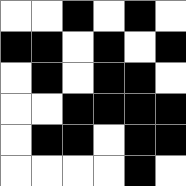[["white", "white", "black", "white", "black", "white"], ["black", "black", "white", "black", "white", "black"], ["white", "black", "white", "black", "black", "white"], ["white", "white", "black", "black", "black", "black"], ["white", "black", "black", "white", "black", "black"], ["white", "white", "white", "white", "black", "white"]]